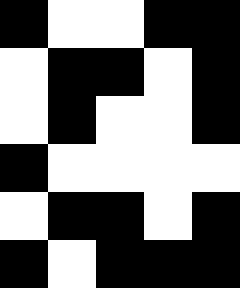[["black", "white", "white", "black", "black"], ["white", "black", "black", "white", "black"], ["white", "black", "white", "white", "black"], ["black", "white", "white", "white", "white"], ["white", "black", "black", "white", "black"], ["black", "white", "black", "black", "black"]]